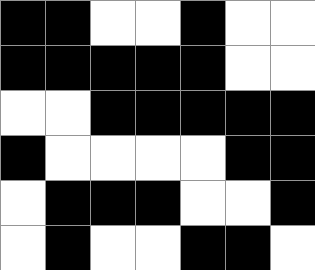[["black", "black", "white", "white", "black", "white", "white"], ["black", "black", "black", "black", "black", "white", "white"], ["white", "white", "black", "black", "black", "black", "black"], ["black", "white", "white", "white", "white", "black", "black"], ["white", "black", "black", "black", "white", "white", "black"], ["white", "black", "white", "white", "black", "black", "white"]]